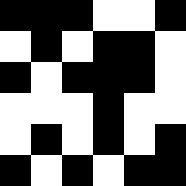[["black", "black", "black", "white", "white", "black"], ["white", "black", "white", "black", "black", "white"], ["black", "white", "black", "black", "black", "white"], ["white", "white", "white", "black", "white", "white"], ["white", "black", "white", "black", "white", "black"], ["black", "white", "black", "white", "black", "black"]]